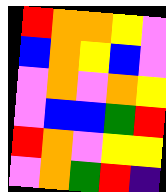[["red", "orange", "orange", "yellow", "violet"], ["blue", "orange", "yellow", "blue", "violet"], ["violet", "orange", "violet", "orange", "yellow"], ["violet", "blue", "blue", "green", "red"], ["red", "orange", "violet", "yellow", "yellow"], ["violet", "orange", "green", "red", "indigo"]]